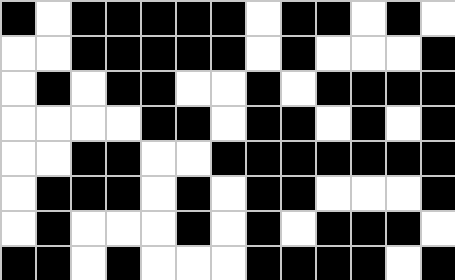[["black", "white", "black", "black", "black", "black", "black", "white", "black", "black", "white", "black", "white"], ["white", "white", "black", "black", "black", "black", "black", "white", "black", "white", "white", "white", "black"], ["white", "black", "white", "black", "black", "white", "white", "black", "white", "black", "black", "black", "black"], ["white", "white", "white", "white", "black", "black", "white", "black", "black", "white", "black", "white", "black"], ["white", "white", "black", "black", "white", "white", "black", "black", "black", "black", "black", "black", "black"], ["white", "black", "black", "black", "white", "black", "white", "black", "black", "white", "white", "white", "black"], ["white", "black", "white", "white", "white", "black", "white", "black", "white", "black", "black", "black", "white"], ["black", "black", "white", "black", "white", "white", "white", "black", "black", "black", "black", "white", "black"]]